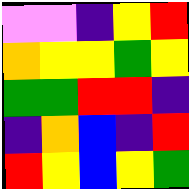[["violet", "violet", "indigo", "yellow", "red"], ["orange", "yellow", "yellow", "green", "yellow"], ["green", "green", "red", "red", "indigo"], ["indigo", "orange", "blue", "indigo", "red"], ["red", "yellow", "blue", "yellow", "green"]]